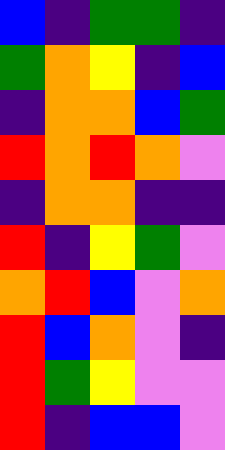[["blue", "indigo", "green", "green", "indigo"], ["green", "orange", "yellow", "indigo", "blue"], ["indigo", "orange", "orange", "blue", "green"], ["red", "orange", "red", "orange", "violet"], ["indigo", "orange", "orange", "indigo", "indigo"], ["red", "indigo", "yellow", "green", "violet"], ["orange", "red", "blue", "violet", "orange"], ["red", "blue", "orange", "violet", "indigo"], ["red", "green", "yellow", "violet", "violet"], ["red", "indigo", "blue", "blue", "violet"]]